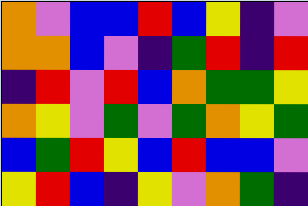[["orange", "violet", "blue", "blue", "red", "blue", "yellow", "indigo", "violet"], ["orange", "orange", "blue", "violet", "indigo", "green", "red", "indigo", "red"], ["indigo", "red", "violet", "red", "blue", "orange", "green", "green", "yellow"], ["orange", "yellow", "violet", "green", "violet", "green", "orange", "yellow", "green"], ["blue", "green", "red", "yellow", "blue", "red", "blue", "blue", "violet"], ["yellow", "red", "blue", "indigo", "yellow", "violet", "orange", "green", "indigo"]]